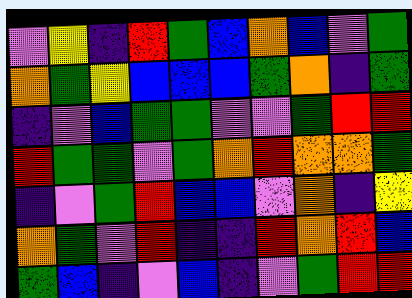[["violet", "yellow", "indigo", "red", "green", "blue", "orange", "blue", "violet", "green"], ["orange", "green", "yellow", "blue", "blue", "blue", "green", "orange", "indigo", "green"], ["indigo", "violet", "blue", "green", "green", "violet", "violet", "green", "red", "red"], ["red", "green", "green", "violet", "green", "orange", "red", "orange", "orange", "green"], ["indigo", "violet", "green", "red", "blue", "blue", "violet", "orange", "indigo", "yellow"], ["orange", "green", "violet", "red", "indigo", "indigo", "red", "orange", "red", "blue"], ["green", "blue", "indigo", "violet", "blue", "indigo", "violet", "green", "red", "red"]]